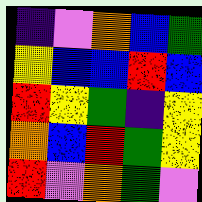[["indigo", "violet", "orange", "blue", "green"], ["yellow", "blue", "blue", "red", "blue"], ["red", "yellow", "green", "indigo", "yellow"], ["orange", "blue", "red", "green", "yellow"], ["red", "violet", "orange", "green", "violet"]]